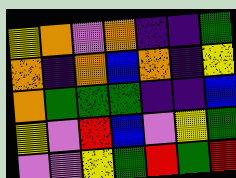[["yellow", "orange", "violet", "orange", "indigo", "indigo", "green"], ["orange", "indigo", "orange", "blue", "orange", "indigo", "yellow"], ["orange", "green", "green", "green", "indigo", "indigo", "blue"], ["yellow", "violet", "red", "blue", "violet", "yellow", "green"], ["violet", "violet", "yellow", "green", "red", "green", "red"]]